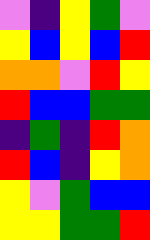[["violet", "indigo", "yellow", "green", "violet"], ["yellow", "blue", "yellow", "blue", "red"], ["orange", "orange", "violet", "red", "yellow"], ["red", "blue", "blue", "green", "green"], ["indigo", "green", "indigo", "red", "orange"], ["red", "blue", "indigo", "yellow", "orange"], ["yellow", "violet", "green", "blue", "blue"], ["yellow", "yellow", "green", "green", "red"]]